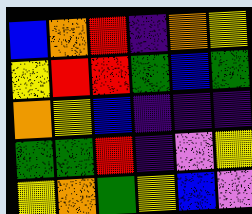[["blue", "orange", "red", "indigo", "orange", "yellow"], ["yellow", "red", "red", "green", "blue", "green"], ["orange", "yellow", "blue", "indigo", "indigo", "indigo"], ["green", "green", "red", "indigo", "violet", "yellow"], ["yellow", "orange", "green", "yellow", "blue", "violet"]]